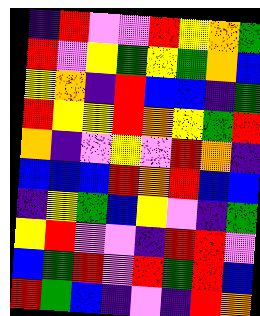[["indigo", "red", "violet", "violet", "red", "yellow", "orange", "green"], ["red", "violet", "yellow", "green", "yellow", "green", "orange", "blue"], ["yellow", "orange", "indigo", "red", "blue", "blue", "indigo", "green"], ["red", "yellow", "yellow", "red", "orange", "yellow", "green", "red"], ["orange", "indigo", "violet", "yellow", "violet", "red", "orange", "indigo"], ["blue", "blue", "blue", "red", "orange", "red", "blue", "blue"], ["indigo", "yellow", "green", "blue", "yellow", "violet", "indigo", "green"], ["yellow", "red", "violet", "violet", "indigo", "red", "red", "violet"], ["blue", "green", "red", "violet", "red", "green", "red", "blue"], ["red", "green", "blue", "indigo", "violet", "indigo", "red", "orange"]]